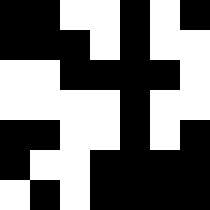[["black", "black", "white", "white", "black", "white", "black"], ["black", "black", "black", "white", "black", "white", "white"], ["white", "white", "black", "black", "black", "black", "white"], ["white", "white", "white", "white", "black", "white", "white"], ["black", "black", "white", "white", "black", "white", "black"], ["black", "white", "white", "black", "black", "black", "black"], ["white", "black", "white", "black", "black", "black", "black"]]